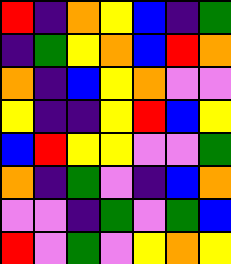[["red", "indigo", "orange", "yellow", "blue", "indigo", "green"], ["indigo", "green", "yellow", "orange", "blue", "red", "orange"], ["orange", "indigo", "blue", "yellow", "orange", "violet", "violet"], ["yellow", "indigo", "indigo", "yellow", "red", "blue", "yellow"], ["blue", "red", "yellow", "yellow", "violet", "violet", "green"], ["orange", "indigo", "green", "violet", "indigo", "blue", "orange"], ["violet", "violet", "indigo", "green", "violet", "green", "blue"], ["red", "violet", "green", "violet", "yellow", "orange", "yellow"]]